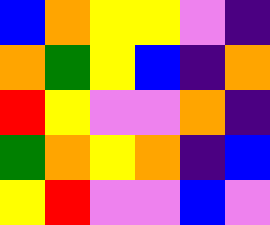[["blue", "orange", "yellow", "yellow", "violet", "indigo"], ["orange", "green", "yellow", "blue", "indigo", "orange"], ["red", "yellow", "violet", "violet", "orange", "indigo"], ["green", "orange", "yellow", "orange", "indigo", "blue"], ["yellow", "red", "violet", "violet", "blue", "violet"]]